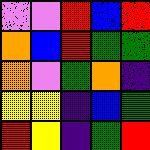[["violet", "violet", "red", "blue", "red"], ["orange", "blue", "red", "green", "green"], ["orange", "violet", "green", "orange", "indigo"], ["yellow", "yellow", "indigo", "blue", "green"], ["red", "yellow", "indigo", "green", "red"]]